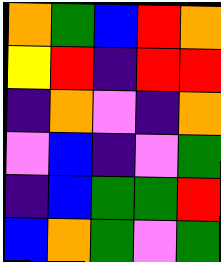[["orange", "green", "blue", "red", "orange"], ["yellow", "red", "indigo", "red", "red"], ["indigo", "orange", "violet", "indigo", "orange"], ["violet", "blue", "indigo", "violet", "green"], ["indigo", "blue", "green", "green", "red"], ["blue", "orange", "green", "violet", "green"]]